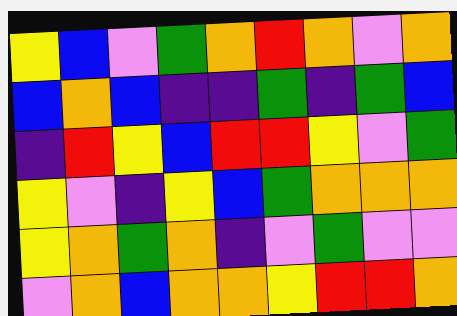[["yellow", "blue", "violet", "green", "orange", "red", "orange", "violet", "orange"], ["blue", "orange", "blue", "indigo", "indigo", "green", "indigo", "green", "blue"], ["indigo", "red", "yellow", "blue", "red", "red", "yellow", "violet", "green"], ["yellow", "violet", "indigo", "yellow", "blue", "green", "orange", "orange", "orange"], ["yellow", "orange", "green", "orange", "indigo", "violet", "green", "violet", "violet"], ["violet", "orange", "blue", "orange", "orange", "yellow", "red", "red", "orange"]]